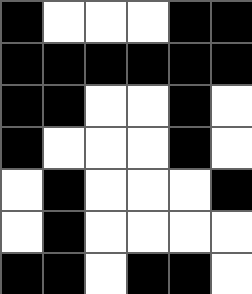[["black", "white", "white", "white", "black", "black"], ["black", "black", "black", "black", "black", "black"], ["black", "black", "white", "white", "black", "white"], ["black", "white", "white", "white", "black", "white"], ["white", "black", "white", "white", "white", "black"], ["white", "black", "white", "white", "white", "white"], ["black", "black", "white", "black", "black", "white"]]